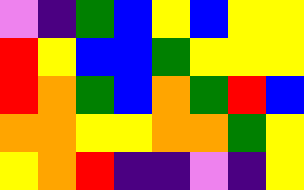[["violet", "indigo", "green", "blue", "yellow", "blue", "yellow", "yellow"], ["red", "yellow", "blue", "blue", "green", "yellow", "yellow", "yellow"], ["red", "orange", "green", "blue", "orange", "green", "red", "blue"], ["orange", "orange", "yellow", "yellow", "orange", "orange", "green", "yellow"], ["yellow", "orange", "red", "indigo", "indigo", "violet", "indigo", "yellow"]]